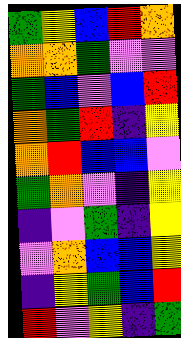[["green", "yellow", "blue", "red", "orange"], ["orange", "orange", "green", "violet", "violet"], ["green", "blue", "violet", "blue", "red"], ["orange", "green", "red", "indigo", "yellow"], ["orange", "red", "blue", "blue", "violet"], ["green", "orange", "violet", "indigo", "yellow"], ["indigo", "violet", "green", "indigo", "yellow"], ["violet", "orange", "blue", "blue", "yellow"], ["indigo", "yellow", "green", "blue", "red"], ["red", "violet", "yellow", "indigo", "green"]]